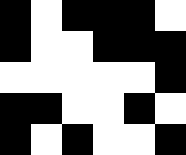[["black", "white", "black", "black", "black", "white"], ["black", "white", "white", "black", "black", "black"], ["white", "white", "white", "white", "white", "black"], ["black", "black", "white", "white", "black", "white"], ["black", "white", "black", "white", "white", "black"]]